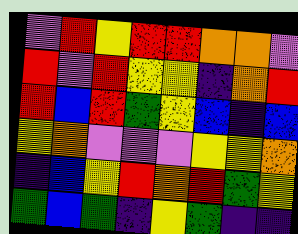[["violet", "red", "yellow", "red", "red", "orange", "orange", "violet"], ["red", "violet", "red", "yellow", "yellow", "indigo", "orange", "red"], ["red", "blue", "red", "green", "yellow", "blue", "indigo", "blue"], ["yellow", "orange", "violet", "violet", "violet", "yellow", "yellow", "orange"], ["indigo", "blue", "yellow", "red", "orange", "red", "green", "yellow"], ["green", "blue", "green", "indigo", "yellow", "green", "indigo", "indigo"]]